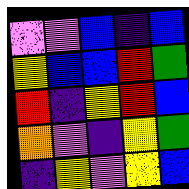[["violet", "violet", "blue", "indigo", "blue"], ["yellow", "blue", "blue", "red", "green"], ["red", "indigo", "yellow", "red", "blue"], ["orange", "violet", "indigo", "yellow", "green"], ["indigo", "yellow", "violet", "yellow", "blue"]]